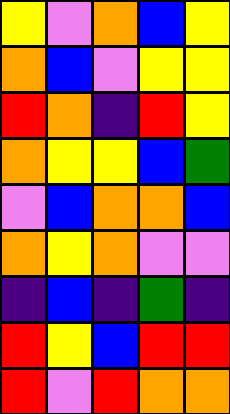[["yellow", "violet", "orange", "blue", "yellow"], ["orange", "blue", "violet", "yellow", "yellow"], ["red", "orange", "indigo", "red", "yellow"], ["orange", "yellow", "yellow", "blue", "green"], ["violet", "blue", "orange", "orange", "blue"], ["orange", "yellow", "orange", "violet", "violet"], ["indigo", "blue", "indigo", "green", "indigo"], ["red", "yellow", "blue", "red", "red"], ["red", "violet", "red", "orange", "orange"]]